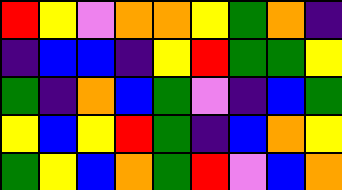[["red", "yellow", "violet", "orange", "orange", "yellow", "green", "orange", "indigo"], ["indigo", "blue", "blue", "indigo", "yellow", "red", "green", "green", "yellow"], ["green", "indigo", "orange", "blue", "green", "violet", "indigo", "blue", "green"], ["yellow", "blue", "yellow", "red", "green", "indigo", "blue", "orange", "yellow"], ["green", "yellow", "blue", "orange", "green", "red", "violet", "blue", "orange"]]